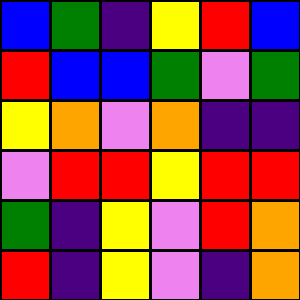[["blue", "green", "indigo", "yellow", "red", "blue"], ["red", "blue", "blue", "green", "violet", "green"], ["yellow", "orange", "violet", "orange", "indigo", "indigo"], ["violet", "red", "red", "yellow", "red", "red"], ["green", "indigo", "yellow", "violet", "red", "orange"], ["red", "indigo", "yellow", "violet", "indigo", "orange"]]